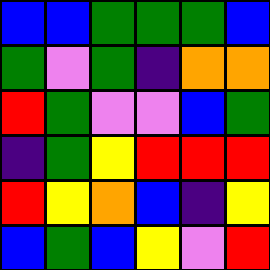[["blue", "blue", "green", "green", "green", "blue"], ["green", "violet", "green", "indigo", "orange", "orange"], ["red", "green", "violet", "violet", "blue", "green"], ["indigo", "green", "yellow", "red", "red", "red"], ["red", "yellow", "orange", "blue", "indigo", "yellow"], ["blue", "green", "blue", "yellow", "violet", "red"]]